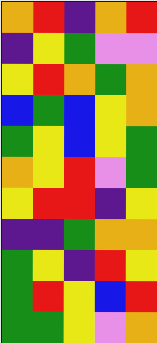[["orange", "red", "indigo", "orange", "red"], ["indigo", "yellow", "green", "violet", "violet"], ["yellow", "red", "orange", "green", "orange"], ["blue", "green", "blue", "yellow", "orange"], ["green", "yellow", "blue", "yellow", "green"], ["orange", "yellow", "red", "violet", "green"], ["yellow", "red", "red", "indigo", "yellow"], ["indigo", "indigo", "green", "orange", "orange"], ["green", "yellow", "indigo", "red", "yellow"], ["green", "red", "yellow", "blue", "red"], ["green", "green", "yellow", "violet", "orange"]]